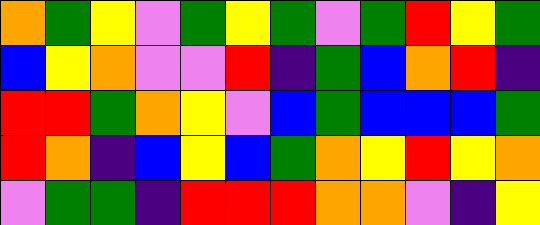[["orange", "green", "yellow", "violet", "green", "yellow", "green", "violet", "green", "red", "yellow", "green"], ["blue", "yellow", "orange", "violet", "violet", "red", "indigo", "green", "blue", "orange", "red", "indigo"], ["red", "red", "green", "orange", "yellow", "violet", "blue", "green", "blue", "blue", "blue", "green"], ["red", "orange", "indigo", "blue", "yellow", "blue", "green", "orange", "yellow", "red", "yellow", "orange"], ["violet", "green", "green", "indigo", "red", "red", "red", "orange", "orange", "violet", "indigo", "yellow"]]